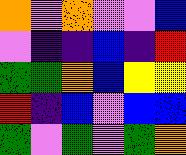[["orange", "violet", "orange", "violet", "violet", "blue"], ["violet", "indigo", "indigo", "blue", "indigo", "red"], ["green", "green", "orange", "blue", "yellow", "yellow"], ["red", "indigo", "blue", "violet", "blue", "blue"], ["green", "violet", "green", "violet", "green", "orange"]]